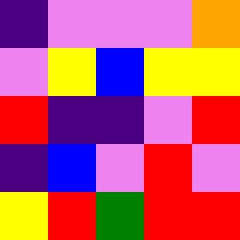[["indigo", "violet", "violet", "violet", "orange"], ["violet", "yellow", "blue", "yellow", "yellow"], ["red", "indigo", "indigo", "violet", "red"], ["indigo", "blue", "violet", "red", "violet"], ["yellow", "red", "green", "red", "red"]]